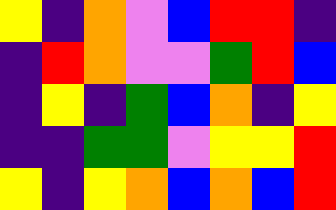[["yellow", "indigo", "orange", "violet", "blue", "red", "red", "indigo"], ["indigo", "red", "orange", "violet", "violet", "green", "red", "blue"], ["indigo", "yellow", "indigo", "green", "blue", "orange", "indigo", "yellow"], ["indigo", "indigo", "green", "green", "violet", "yellow", "yellow", "red"], ["yellow", "indigo", "yellow", "orange", "blue", "orange", "blue", "red"]]